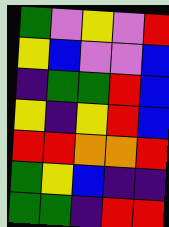[["green", "violet", "yellow", "violet", "red"], ["yellow", "blue", "violet", "violet", "blue"], ["indigo", "green", "green", "red", "blue"], ["yellow", "indigo", "yellow", "red", "blue"], ["red", "red", "orange", "orange", "red"], ["green", "yellow", "blue", "indigo", "indigo"], ["green", "green", "indigo", "red", "red"]]